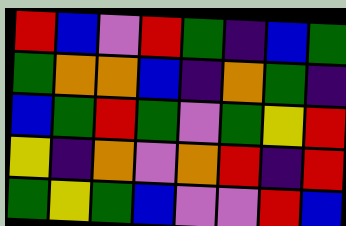[["red", "blue", "violet", "red", "green", "indigo", "blue", "green"], ["green", "orange", "orange", "blue", "indigo", "orange", "green", "indigo"], ["blue", "green", "red", "green", "violet", "green", "yellow", "red"], ["yellow", "indigo", "orange", "violet", "orange", "red", "indigo", "red"], ["green", "yellow", "green", "blue", "violet", "violet", "red", "blue"]]